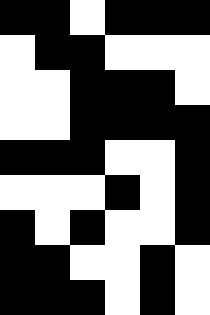[["black", "black", "white", "black", "black", "black"], ["white", "black", "black", "white", "white", "white"], ["white", "white", "black", "black", "black", "white"], ["white", "white", "black", "black", "black", "black"], ["black", "black", "black", "white", "white", "black"], ["white", "white", "white", "black", "white", "black"], ["black", "white", "black", "white", "white", "black"], ["black", "black", "white", "white", "black", "white"], ["black", "black", "black", "white", "black", "white"]]